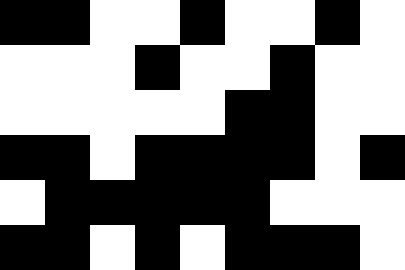[["black", "black", "white", "white", "black", "white", "white", "black", "white"], ["white", "white", "white", "black", "white", "white", "black", "white", "white"], ["white", "white", "white", "white", "white", "black", "black", "white", "white"], ["black", "black", "white", "black", "black", "black", "black", "white", "black"], ["white", "black", "black", "black", "black", "black", "white", "white", "white"], ["black", "black", "white", "black", "white", "black", "black", "black", "white"]]